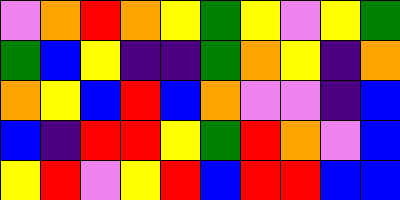[["violet", "orange", "red", "orange", "yellow", "green", "yellow", "violet", "yellow", "green"], ["green", "blue", "yellow", "indigo", "indigo", "green", "orange", "yellow", "indigo", "orange"], ["orange", "yellow", "blue", "red", "blue", "orange", "violet", "violet", "indigo", "blue"], ["blue", "indigo", "red", "red", "yellow", "green", "red", "orange", "violet", "blue"], ["yellow", "red", "violet", "yellow", "red", "blue", "red", "red", "blue", "blue"]]